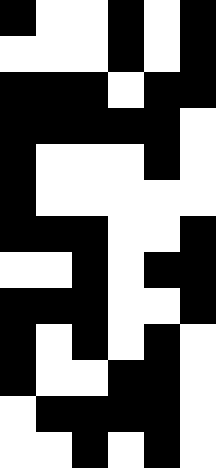[["black", "white", "white", "black", "white", "black"], ["white", "white", "white", "black", "white", "black"], ["black", "black", "black", "white", "black", "black"], ["black", "black", "black", "black", "black", "white"], ["black", "white", "white", "white", "black", "white"], ["black", "white", "white", "white", "white", "white"], ["black", "black", "black", "white", "white", "black"], ["white", "white", "black", "white", "black", "black"], ["black", "black", "black", "white", "white", "black"], ["black", "white", "black", "white", "black", "white"], ["black", "white", "white", "black", "black", "white"], ["white", "black", "black", "black", "black", "white"], ["white", "white", "black", "white", "black", "white"]]